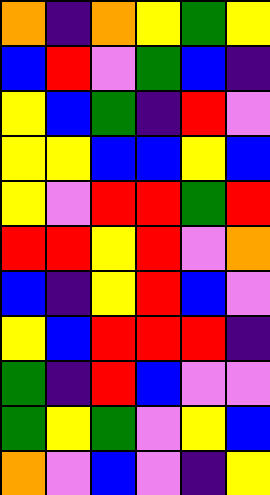[["orange", "indigo", "orange", "yellow", "green", "yellow"], ["blue", "red", "violet", "green", "blue", "indigo"], ["yellow", "blue", "green", "indigo", "red", "violet"], ["yellow", "yellow", "blue", "blue", "yellow", "blue"], ["yellow", "violet", "red", "red", "green", "red"], ["red", "red", "yellow", "red", "violet", "orange"], ["blue", "indigo", "yellow", "red", "blue", "violet"], ["yellow", "blue", "red", "red", "red", "indigo"], ["green", "indigo", "red", "blue", "violet", "violet"], ["green", "yellow", "green", "violet", "yellow", "blue"], ["orange", "violet", "blue", "violet", "indigo", "yellow"]]